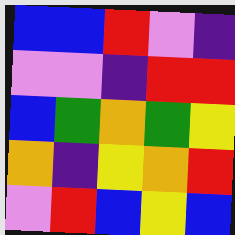[["blue", "blue", "red", "violet", "indigo"], ["violet", "violet", "indigo", "red", "red"], ["blue", "green", "orange", "green", "yellow"], ["orange", "indigo", "yellow", "orange", "red"], ["violet", "red", "blue", "yellow", "blue"]]